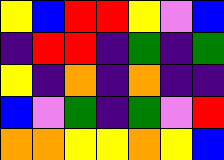[["yellow", "blue", "red", "red", "yellow", "violet", "blue"], ["indigo", "red", "red", "indigo", "green", "indigo", "green"], ["yellow", "indigo", "orange", "indigo", "orange", "indigo", "indigo"], ["blue", "violet", "green", "indigo", "green", "violet", "red"], ["orange", "orange", "yellow", "yellow", "orange", "yellow", "blue"]]